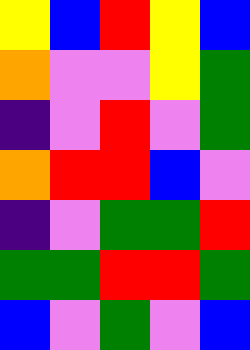[["yellow", "blue", "red", "yellow", "blue"], ["orange", "violet", "violet", "yellow", "green"], ["indigo", "violet", "red", "violet", "green"], ["orange", "red", "red", "blue", "violet"], ["indigo", "violet", "green", "green", "red"], ["green", "green", "red", "red", "green"], ["blue", "violet", "green", "violet", "blue"]]